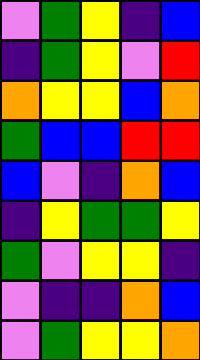[["violet", "green", "yellow", "indigo", "blue"], ["indigo", "green", "yellow", "violet", "red"], ["orange", "yellow", "yellow", "blue", "orange"], ["green", "blue", "blue", "red", "red"], ["blue", "violet", "indigo", "orange", "blue"], ["indigo", "yellow", "green", "green", "yellow"], ["green", "violet", "yellow", "yellow", "indigo"], ["violet", "indigo", "indigo", "orange", "blue"], ["violet", "green", "yellow", "yellow", "orange"]]